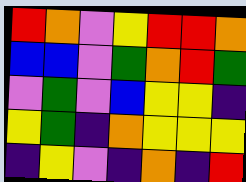[["red", "orange", "violet", "yellow", "red", "red", "orange"], ["blue", "blue", "violet", "green", "orange", "red", "green"], ["violet", "green", "violet", "blue", "yellow", "yellow", "indigo"], ["yellow", "green", "indigo", "orange", "yellow", "yellow", "yellow"], ["indigo", "yellow", "violet", "indigo", "orange", "indigo", "red"]]